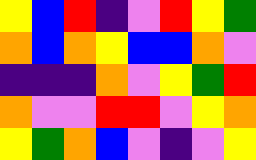[["yellow", "blue", "red", "indigo", "violet", "red", "yellow", "green"], ["orange", "blue", "orange", "yellow", "blue", "blue", "orange", "violet"], ["indigo", "indigo", "indigo", "orange", "violet", "yellow", "green", "red"], ["orange", "violet", "violet", "red", "red", "violet", "yellow", "orange"], ["yellow", "green", "orange", "blue", "violet", "indigo", "violet", "yellow"]]